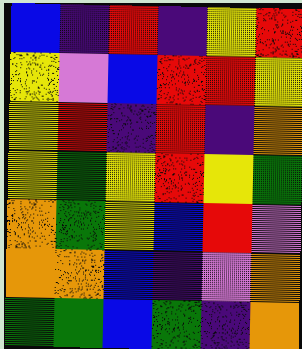[["blue", "indigo", "red", "indigo", "yellow", "red"], ["yellow", "violet", "blue", "red", "red", "yellow"], ["yellow", "red", "indigo", "red", "indigo", "orange"], ["yellow", "green", "yellow", "red", "yellow", "green"], ["orange", "green", "yellow", "blue", "red", "violet"], ["orange", "orange", "blue", "indigo", "violet", "orange"], ["green", "green", "blue", "green", "indigo", "orange"]]